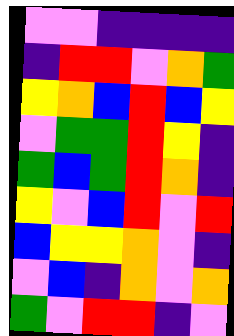[["violet", "violet", "indigo", "indigo", "indigo", "indigo"], ["indigo", "red", "red", "violet", "orange", "green"], ["yellow", "orange", "blue", "red", "blue", "yellow"], ["violet", "green", "green", "red", "yellow", "indigo"], ["green", "blue", "green", "red", "orange", "indigo"], ["yellow", "violet", "blue", "red", "violet", "red"], ["blue", "yellow", "yellow", "orange", "violet", "indigo"], ["violet", "blue", "indigo", "orange", "violet", "orange"], ["green", "violet", "red", "red", "indigo", "violet"]]